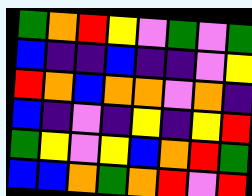[["green", "orange", "red", "yellow", "violet", "green", "violet", "green"], ["blue", "indigo", "indigo", "blue", "indigo", "indigo", "violet", "yellow"], ["red", "orange", "blue", "orange", "orange", "violet", "orange", "indigo"], ["blue", "indigo", "violet", "indigo", "yellow", "indigo", "yellow", "red"], ["green", "yellow", "violet", "yellow", "blue", "orange", "red", "green"], ["blue", "blue", "orange", "green", "orange", "red", "violet", "red"]]